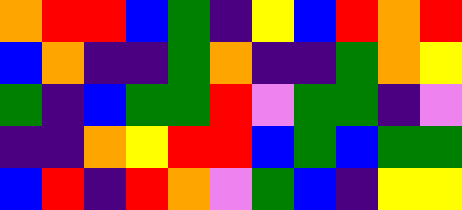[["orange", "red", "red", "blue", "green", "indigo", "yellow", "blue", "red", "orange", "red"], ["blue", "orange", "indigo", "indigo", "green", "orange", "indigo", "indigo", "green", "orange", "yellow"], ["green", "indigo", "blue", "green", "green", "red", "violet", "green", "green", "indigo", "violet"], ["indigo", "indigo", "orange", "yellow", "red", "red", "blue", "green", "blue", "green", "green"], ["blue", "red", "indigo", "red", "orange", "violet", "green", "blue", "indigo", "yellow", "yellow"]]